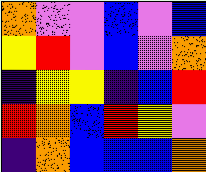[["orange", "violet", "violet", "blue", "violet", "blue"], ["yellow", "red", "violet", "blue", "violet", "orange"], ["indigo", "yellow", "yellow", "indigo", "blue", "red"], ["red", "orange", "blue", "red", "yellow", "violet"], ["indigo", "orange", "blue", "blue", "blue", "orange"]]